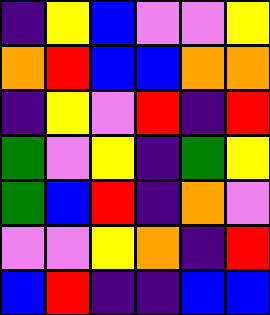[["indigo", "yellow", "blue", "violet", "violet", "yellow"], ["orange", "red", "blue", "blue", "orange", "orange"], ["indigo", "yellow", "violet", "red", "indigo", "red"], ["green", "violet", "yellow", "indigo", "green", "yellow"], ["green", "blue", "red", "indigo", "orange", "violet"], ["violet", "violet", "yellow", "orange", "indigo", "red"], ["blue", "red", "indigo", "indigo", "blue", "blue"]]